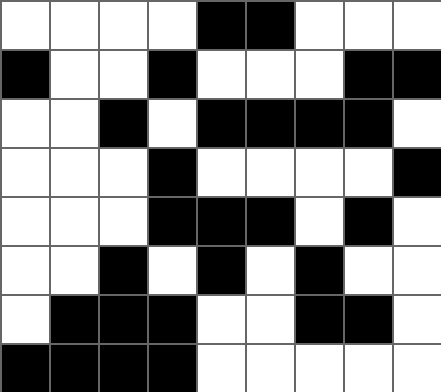[["white", "white", "white", "white", "black", "black", "white", "white", "white"], ["black", "white", "white", "black", "white", "white", "white", "black", "black"], ["white", "white", "black", "white", "black", "black", "black", "black", "white"], ["white", "white", "white", "black", "white", "white", "white", "white", "black"], ["white", "white", "white", "black", "black", "black", "white", "black", "white"], ["white", "white", "black", "white", "black", "white", "black", "white", "white"], ["white", "black", "black", "black", "white", "white", "black", "black", "white"], ["black", "black", "black", "black", "white", "white", "white", "white", "white"]]